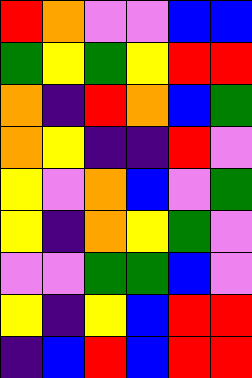[["red", "orange", "violet", "violet", "blue", "blue"], ["green", "yellow", "green", "yellow", "red", "red"], ["orange", "indigo", "red", "orange", "blue", "green"], ["orange", "yellow", "indigo", "indigo", "red", "violet"], ["yellow", "violet", "orange", "blue", "violet", "green"], ["yellow", "indigo", "orange", "yellow", "green", "violet"], ["violet", "violet", "green", "green", "blue", "violet"], ["yellow", "indigo", "yellow", "blue", "red", "red"], ["indigo", "blue", "red", "blue", "red", "red"]]